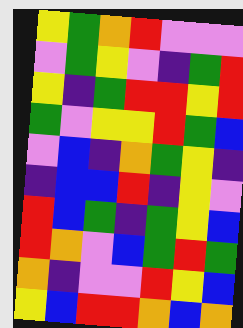[["yellow", "green", "orange", "red", "violet", "violet", "violet"], ["violet", "green", "yellow", "violet", "indigo", "green", "red"], ["yellow", "indigo", "green", "red", "red", "yellow", "red"], ["green", "violet", "yellow", "yellow", "red", "green", "blue"], ["violet", "blue", "indigo", "orange", "green", "yellow", "indigo"], ["indigo", "blue", "blue", "red", "indigo", "yellow", "violet"], ["red", "blue", "green", "indigo", "green", "yellow", "blue"], ["red", "orange", "violet", "blue", "green", "red", "green"], ["orange", "indigo", "violet", "violet", "red", "yellow", "blue"], ["yellow", "blue", "red", "red", "orange", "blue", "orange"]]